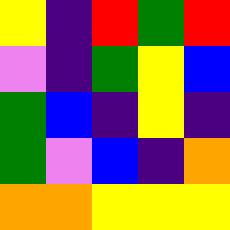[["yellow", "indigo", "red", "green", "red"], ["violet", "indigo", "green", "yellow", "blue"], ["green", "blue", "indigo", "yellow", "indigo"], ["green", "violet", "blue", "indigo", "orange"], ["orange", "orange", "yellow", "yellow", "yellow"]]